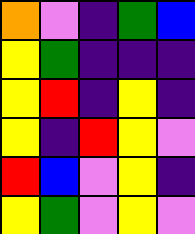[["orange", "violet", "indigo", "green", "blue"], ["yellow", "green", "indigo", "indigo", "indigo"], ["yellow", "red", "indigo", "yellow", "indigo"], ["yellow", "indigo", "red", "yellow", "violet"], ["red", "blue", "violet", "yellow", "indigo"], ["yellow", "green", "violet", "yellow", "violet"]]